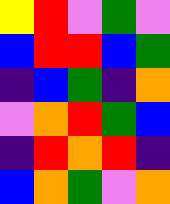[["yellow", "red", "violet", "green", "violet"], ["blue", "red", "red", "blue", "green"], ["indigo", "blue", "green", "indigo", "orange"], ["violet", "orange", "red", "green", "blue"], ["indigo", "red", "orange", "red", "indigo"], ["blue", "orange", "green", "violet", "orange"]]